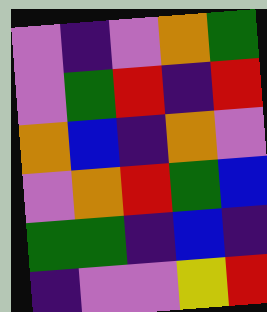[["violet", "indigo", "violet", "orange", "green"], ["violet", "green", "red", "indigo", "red"], ["orange", "blue", "indigo", "orange", "violet"], ["violet", "orange", "red", "green", "blue"], ["green", "green", "indigo", "blue", "indigo"], ["indigo", "violet", "violet", "yellow", "red"]]